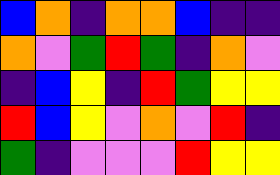[["blue", "orange", "indigo", "orange", "orange", "blue", "indigo", "indigo"], ["orange", "violet", "green", "red", "green", "indigo", "orange", "violet"], ["indigo", "blue", "yellow", "indigo", "red", "green", "yellow", "yellow"], ["red", "blue", "yellow", "violet", "orange", "violet", "red", "indigo"], ["green", "indigo", "violet", "violet", "violet", "red", "yellow", "yellow"]]